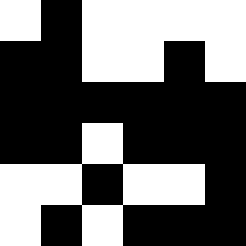[["white", "black", "white", "white", "white", "white"], ["black", "black", "white", "white", "black", "white"], ["black", "black", "black", "black", "black", "black"], ["black", "black", "white", "black", "black", "black"], ["white", "white", "black", "white", "white", "black"], ["white", "black", "white", "black", "black", "black"]]